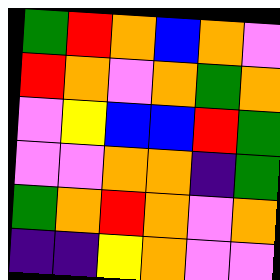[["green", "red", "orange", "blue", "orange", "violet"], ["red", "orange", "violet", "orange", "green", "orange"], ["violet", "yellow", "blue", "blue", "red", "green"], ["violet", "violet", "orange", "orange", "indigo", "green"], ["green", "orange", "red", "orange", "violet", "orange"], ["indigo", "indigo", "yellow", "orange", "violet", "violet"]]